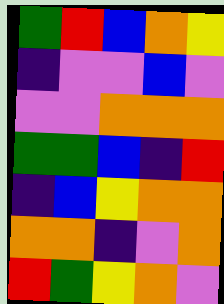[["green", "red", "blue", "orange", "yellow"], ["indigo", "violet", "violet", "blue", "violet"], ["violet", "violet", "orange", "orange", "orange"], ["green", "green", "blue", "indigo", "red"], ["indigo", "blue", "yellow", "orange", "orange"], ["orange", "orange", "indigo", "violet", "orange"], ["red", "green", "yellow", "orange", "violet"]]